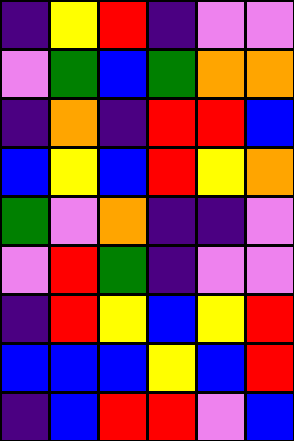[["indigo", "yellow", "red", "indigo", "violet", "violet"], ["violet", "green", "blue", "green", "orange", "orange"], ["indigo", "orange", "indigo", "red", "red", "blue"], ["blue", "yellow", "blue", "red", "yellow", "orange"], ["green", "violet", "orange", "indigo", "indigo", "violet"], ["violet", "red", "green", "indigo", "violet", "violet"], ["indigo", "red", "yellow", "blue", "yellow", "red"], ["blue", "blue", "blue", "yellow", "blue", "red"], ["indigo", "blue", "red", "red", "violet", "blue"]]